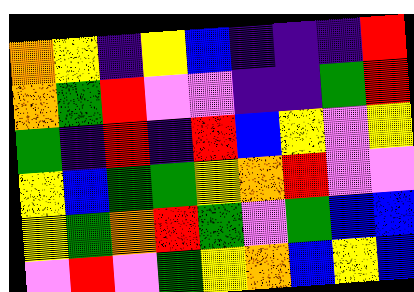[["orange", "yellow", "indigo", "yellow", "blue", "indigo", "indigo", "indigo", "red"], ["orange", "green", "red", "violet", "violet", "indigo", "indigo", "green", "red"], ["green", "indigo", "red", "indigo", "red", "blue", "yellow", "violet", "yellow"], ["yellow", "blue", "green", "green", "yellow", "orange", "red", "violet", "violet"], ["yellow", "green", "orange", "red", "green", "violet", "green", "blue", "blue"], ["violet", "red", "violet", "green", "yellow", "orange", "blue", "yellow", "blue"]]